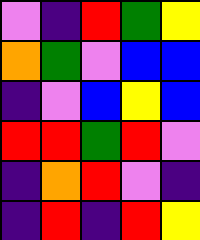[["violet", "indigo", "red", "green", "yellow"], ["orange", "green", "violet", "blue", "blue"], ["indigo", "violet", "blue", "yellow", "blue"], ["red", "red", "green", "red", "violet"], ["indigo", "orange", "red", "violet", "indigo"], ["indigo", "red", "indigo", "red", "yellow"]]